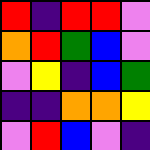[["red", "indigo", "red", "red", "violet"], ["orange", "red", "green", "blue", "violet"], ["violet", "yellow", "indigo", "blue", "green"], ["indigo", "indigo", "orange", "orange", "yellow"], ["violet", "red", "blue", "violet", "indigo"]]